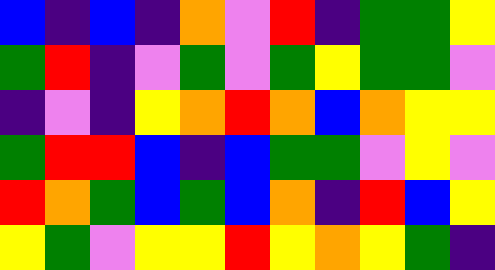[["blue", "indigo", "blue", "indigo", "orange", "violet", "red", "indigo", "green", "green", "yellow"], ["green", "red", "indigo", "violet", "green", "violet", "green", "yellow", "green", "green", "violet"], ["indigo", "violet", "indigo", "yellow", "orange", "red", "orange", "blue", "orange", "yellow", "yellow"], ["green", "red", "red", "blue", "indigo", "blue", "green", "green", "violet", "yellow", "violet"], ["red", "orange", "green", "blue", "green", "blue", "orange", "indigo", "red", "blue", "yellow"], ["yellow", "green", "violet", "yellow", "yellow", "red", "yellow", "orange", "yellow", "green", "indigo"]]